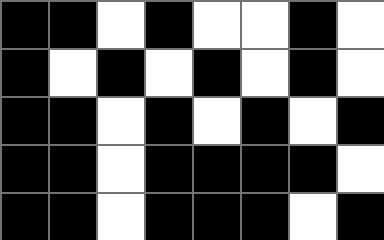[["black", "black", "white", "black", "white", "white", "black", "white"], ["black", "white", "black", "white", "black", "white", "black", "white"], ["black", "black", "white", "black", "white", "black", "white", "black"], ["black", "black", "white", "black", "black", "black", "black", "white"], ["black", "black", "white", "black", "black", "black", "white", "black"]]